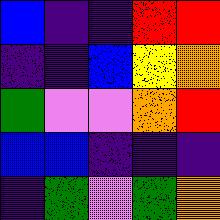[["blue", "indigo", "indigo", "red", "red"], ["indigo", "indigo", "blue", "yellow", "orange"], ["green", "violet", "violet", "orange", "red"], ["blue", "blue", "indigo", "indigo", "indigo"], ["indigo", "green", "violet", "green", "orange"]]